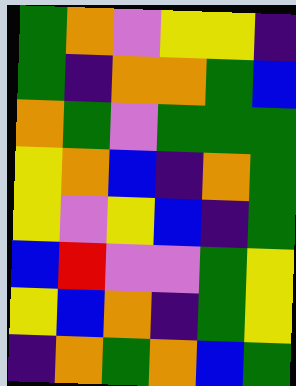[["green", "orange", "violet", "yellow", "yellow", "indigo"], ["green", "indigo", "orange", "orange", "green", "blue"], ["orange", "green", "violet", "green", "green", "green"], ["yellow", "orange", "blue", "indigo", "orange", "green"], ["yellow", "violet", "yellow", "blue", "indigo", "green"], ["blue", "red", "violet", "violet", "green", "yellow"], ["yellow", "blue", "orange", "indigo", "green", "yellow"], ["indigo", "orange", "green", "orange", "blue", "green"]]